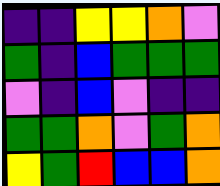[["indigo", "indigo", "yellow", "yellow", "orange", "violet"], ["green", "indigo", "blue", "green", "green", "green"], ["violet", "indigo", "blue", "violet", "indigo", "indigo"], ["green", "green", "orange", "violet", "green", "orange"], ["yellow", "green", "red", "blue", "blue", "orange"]]